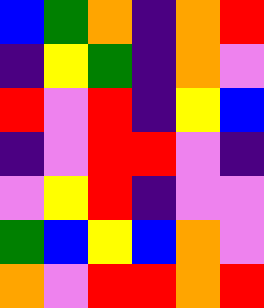[["blue", "green", "orange", "indigo", "orange", "red"], ["indigo", "yellow", "green", "indigo", "orange", "violet"], ["red", "violet", "red", "indigo", "yellow", "blue"], ["indigo", "violet", "red", "red", "violet", "indigo"], ["violet", "yellow", "red", "indigo", "violet", "violet"], ["green", "blue", "yellow", "blue", "orange", "violet"], ["orange", "violet", "red", "red", "orange", "red"]]